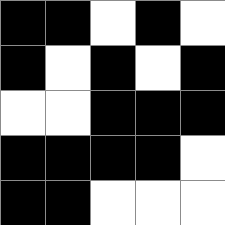[["black", "black", "white", "black", "white"], ["black", "white", "black", "white", "black"], ["white", "white", "black", "black", "black"], ["black", "black", "black", "black", "white"], ["black", "black", "white", "white", "white"]]